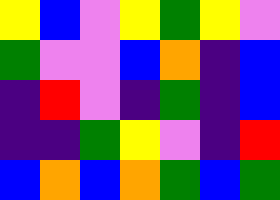[["yellow", "blue", "violet", "yellow", "green", "yellow", "violet"], ["green", "violet", "violet", "blue", "orange", "indigo", "blue"], ["indigo", "red", "violet", "indigo", "green", "indigo", "blue"], ["indigo", "indigo", "green", "yellow", "violet", "indigo", "red"], ["blue", "orange", "blue", "orange", "green", "blue", "green"]]